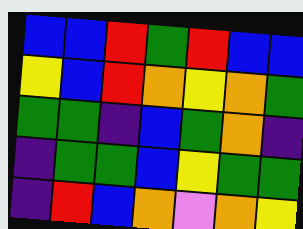[["blue", "blue", "red", "green", "red", "blue", "blue"], ["yellow", "blue", "red", "orange", "yellow", "orange", "green"], ["green", "green", "indigo", "blue", "green", "orange", "indigo"], ["indigo", "green", "green", "blue", "yellow", "green", "green"], ["indigo", "red", "blue", "orange", "violet", "orange", "yellow"]]